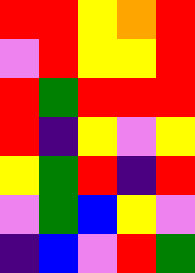[["red", "red", "yellow", "orange", "red"], ["violet", "red", "yellow", "yellow", "red"], ["red", "green", "red", "red", "red"], ["red", "indigo", "yellow", "violet", "yellow"], ["yellow", "green", "red", "indigo", "red"], ["violet", "green", "blue", "yellow", "violet"], ["indigo", "blue", "violet", "red", "green"]]